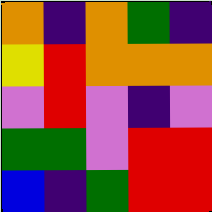[["orange", "indigo", "orange", "green", "indigo"], ["yellow", "red", "orange", "orange", "orange"], ["violet", "red", "violet", "indigo", "violet"], ["green", "green", "violet", "red", "red"], ["blue", "indigo", "green", "red", "red"]]